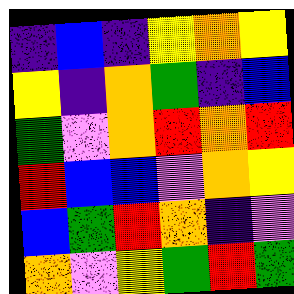[["indigo", "blue", "indigo", "yellow", "orange", "yellow"], ["yellow", "indigo", "orange", "green", "indigo", "blue"], ["green", "violet", "orange", "red", "orange", "red"], ["red", "blue", "blue", "violet", "orange", "yellow"], ["blue", "green", "red", "orange", "indigo", "violet"], ["orange", "violet", "yellow", "green", "red", "green"]]